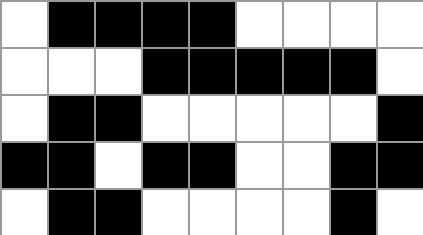[["white", "black", "black", "black", "black", "white", "white", "white", "white"], ["white", "white", "white", "black", "black", "black", "black", "black", "white"], ["white", "black", "black", "white", "white", "white", "white", "white", "black"], ["black", "black", "white", "black", "black", "white", "white", "black", "black"], ["white", "black", "black", "white", "white", "white", "white", "black", "white"]]